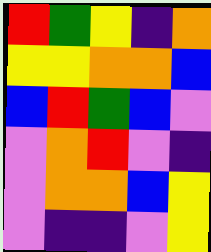[["red", "green", "yellow", "indigo", "orange"], ["yellow", "yellow", "orange", "orange", "blue"], ["blue", "red", "green", "blue", "violet"], ["violet", "orange", "red", "violet", "indigo"], ["violet", "orange", "orange", "blue", "yellow"], ["violet", "indigo", "indigo", "violet", "yellow"]]